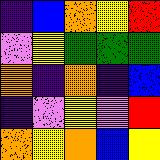[["indigo", "blue", "orange", "yellow", "red"], ["violet", "yellow", "green", "green", "green"], ["orange", "indigo", "orange", "indigo", "blue"], ["indigo", "violet", "yellow", "violet", "red"], ["orange", "yellow", "orange", "blue", "yellow"]]